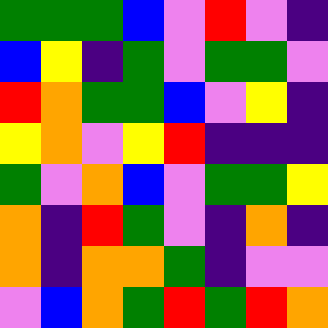[["green", "green", "green", "blue", "violet", "red", "violet", "indigo"], ["blue", "yellow", "indigo", "green", "violet", "green", "green", "violet"], ["red", "orange", "green", "green", "blue", "violet", "yellow", "indigo"], ["yellow", "orange", "violet", "yellow", "red", "indigo", "indigo", "indigo"], ["green", "violet", "orange", "blue", "violet", "green", "green", "yellow"], ["orange", "indigo", "red", "green", "violet", "indigo", "orange", "indigo"], ["orange", "indigo", "orange", "orange", "green", "indigo", "violet", "violet"], ["violet", "blue", "orange", "green", "red", "green", "red", "orange"]]